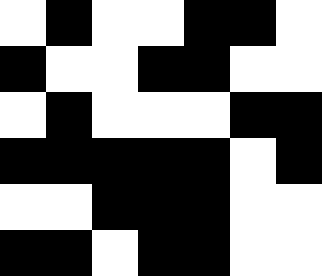[["white", "black", "white", "white", "black", "black", "white"], ["black", "white", "white", "black", "black", "white", "white"], ["white", "black", "white", "white", "white", "black", "black"], ["black", "black", "black", "black", "black", "white", "black"], ["white", "white", "black", "black", "black", "white", "white"], ["black", "black", "white", "black", "black", "white", "white"]]